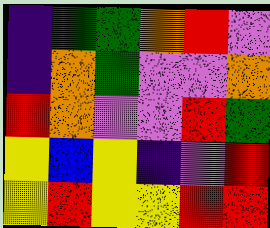[["indigo", "green", "green", "orange", "red", "violet"], ["indigo", "orange", "green", "violet", "violet", "orange"], ["red", "orange", "violet", "violet", "red", "green"], ["yellow", "blue", "yellow", "indigo", "violet", "red"], ["yellow", "red", "yellow", "yellow", "red", "red"]]